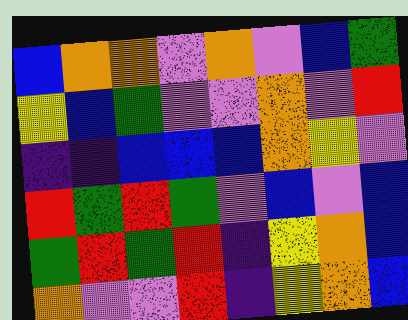[["blue", "orange", "orange", "violet", "orange", "violet", "blue", "green"], ["yellow", "blue", "green", "violet", "violet", "orange", "violet", "red"], ["indigo", "indigo", "blue", "blue", "blue", "orange", "yellow", "violet"], ["red", "green", "red", "green", "violet", "blue", "violet", "blue"], ["green", "red", "green", "red", "indigo", "yellow", "orange", "blue"], ["orange", "violet", "violet", "red", "indigo", "yellow", "orange", "blue"]]